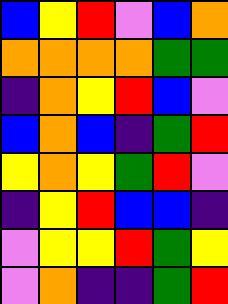[["blue", "yellow", "red", "violet", "blue", "orange"], ["orange", "orange", "orange", "orange", "green", "green"], ["indigo", "orange", "yellow", "red", "blue", "violet"], ["blue", "orange", "blue", "indigo", "green", "red"], ["yellow", "orange", "yellow", "green", "red", "violet"], ["indigo", "yellow", "red", "blue", "blue", "indigo"], ["violet", "yellow", "yellow", "red", "green", "yellow"], ["violet", "orange", "indigo", "indigo", "green", "red"]]